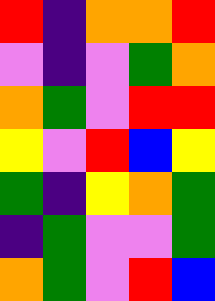[["red", "indigo", "orange", "orange", "red"], ["violet", "indigo", "violet", "green", "orange"], ["orange", "green", "violet", "red", "red"], ["yellow", "violet", "red", "blue", "yellow"], ["green", "indigo", "yellow", "orange", "green"], ["indigo", "green", "violet", "violet", "green"], ["orange", "green", "violet", "red", "blue"]]